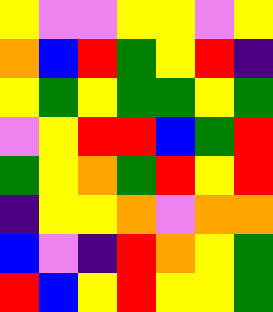[["yellow", "violet", "violet", "yellow", "yellow", "violet", "yellow"], ["orange", "blue", "red", "green", "yellow", "red", "indigo"], ["yellow", "green", "yellow", "green", "green", "yellow", "green"], ["violet", "yellow", "red", "red", "blue", "green", "red"], ["green", "yellow", "orange", "green", "red", "yellow", "red"], ["indigo", "yellow", "yellow", "orange", "violet", "orange", "orange"], ["blue", "violet", "indigo", "red", "orange", "yellow", "green"], ["red", "blue", "yellow", "red", "yellow", "yellow", "green"]]